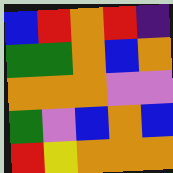[["blue", "red", "orange", "red", "indigo"], ["green", "green", "orange", "blue", "orange"], ["orange", "orange", "orange", "violet", "violet"], ["green", "violet", "blue", "orange", "blue"], ["red", "yellow", "orange", "orange", "orange"]]